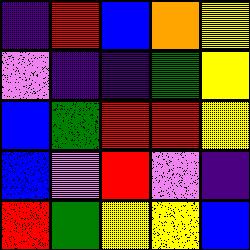[["indigo", "red", "blue", "orange", "yellow"], ["violet", "indigo", "indigo", "green", "yellow"], ["blue", "green", "red", "red", "yellow"], ["blue", "violet", "red", "violet", "indigo"], ["red", "green", "yellow", "yellow", "blue"]]